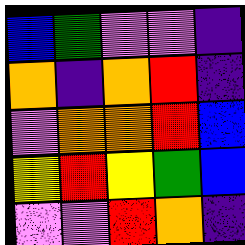[["blue", "green", "violet", "violet", "indigo"], ["orange", "indigo", "orange", "red", "indigo"], ["violet", "orange", "orange", "red", "blue"], ["yellow", "red", "yellow", "green", "blue"], ["violet", "violet", "red", "orange", "indigo"]]